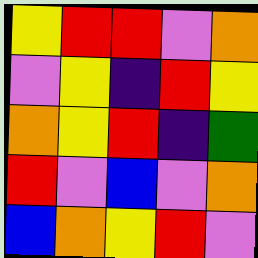[["yellow", "red", "red", "violet", "orange"], ["violet", "yellow", "indigo", "red", "yellow"], ["orange", "yellow", "red", "indigo", "green"], ["red", "violet", "blue", "violet", "orange"], ["blue", "orange", "yellow", "red", "violet"]]